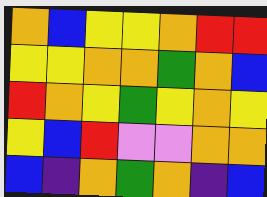[["orange", "blue", "yellow", "yellow", "orange", "red", "red"], ["yellow", "yellow", "orange", "orange", "green", "orange", "blue"], ["red", "orange", "yellow", "green", "yellow", "orange", "yellow"], ["yellow", "blue", "red", "violet", "violet", "orange", "orange"], ["blue", "indigo", "orange", "green", "orange", "indigo", "blue"]]